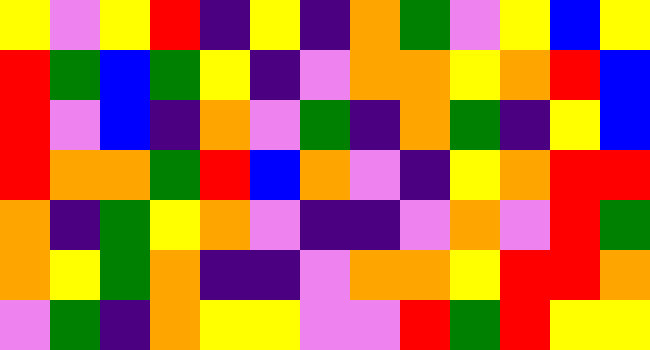[["yellow", "violet", "yellow", "red", "indigo", "yellow", "indigo", "orange", "green", "violet", "yellow", "blue", "yellow"], ["red", "green", "blue", "green", "yellow", "indigo", "violet", "orange", "orange", "yellow", "orange", "red", "blue"], ["red", "violet", "blue", "indigo", "orange", "violet", "green", "indigo", "orange", "green", "indigo", "yellow", "blue"], ["red", "orange", "orange", "green", "red", "blue", "orange", "violet", "indigo", "yellow", "orange", "red", "red"], ["orange", "indigo", "green", "yellow", "orange", "violet", "indigo", "indigo", "violet", "orange", "violet", "red", "green"], ["orange", "yellow", "green", "orange", "indigo", "indigo", "violet", "orange", "orange", "yellow", "red", "red", "orange"], ["violet", "green", "indigo", "orange", "yellow", "yellow", "violet", "violet", "red", "green", "red", "yellow", "yellow"]]